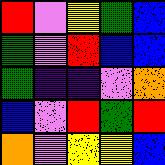[["red", "violet", "yellow", "green", "blue"], ["green", "violet", "red", "blue", "blue"], ["green", "indigo", "indigo", "violet", "orange"], ["blue", "violet", "red", "green", "red"], ["orange", "violet", "yellow", "yellow", "blue"]]